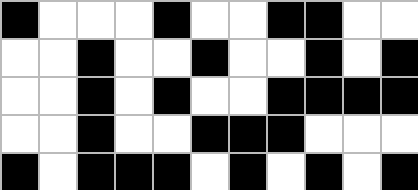[["black", "white", "white", "white", "black", "white", "white", "black", "black", "white", "white"], ["white", "white", "black", "white", "white", "black", "white", "white", "black", "white", "black"], ["white", "white", "black", "white", "black", "white", "white", "black", "black", "black", "black"], ["white", "white", "black", "white", "white", "black", "black", "black", "white", "white", "white"], ["black", "white", "black", "black", "black", "white", "black", "white", "black", "white", "black"]]